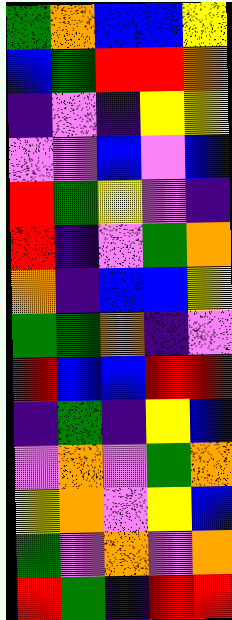[["green", "orange", "blue", "blue", "yellow"], ["blue", "green", "red", "red", "orange"], ["indigo", "violet", "indigo", "yellow", "yellow"], ["violet", "violet", "blue", "violet", "blue"], ["red", "green", "yellow", "violet", "indigo"], ["red", "indigo", "violet", "green", "orange"], ["orange", "indigo", "blue", "blue", "yellow"], ["green", "green", "orange", "indigo", "violet"], ["red", "blue", "blue", "red", "red"], ["indigo", "green", "indigo", "yellow", "blue"], ["violet", "orange", "violet", "green", "orange"], ["yellow", "orange", "violet", "yellow", "blue"], ["green", "violet", "orange", "violet", "orange"], ["red", "green", "indigo", "red", "red"]]